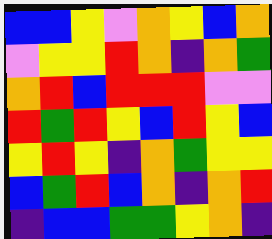[["blue", "blue", "yellow", "violet", "orange", "yellow", "blue", "orange"], ["violet", "yellow", "yellow", "red", "orange", "indigo", "orange", "green"], ["orange", "red", "blue", "red", "red", "red", "violet", "violet"], ["red", "green", "red", "yellow", "blue", "red", "yellow", "blue"], ["yellow", "red", "yellow", "indigo", "orange", "green", "yellow", "yellow"], ["blue", "green", "red", "blue", "orange", "indigo", "orange", "red"], ["indigo", "blue", "blue", "green", "green", "yellow", "orange", "indigo"]]